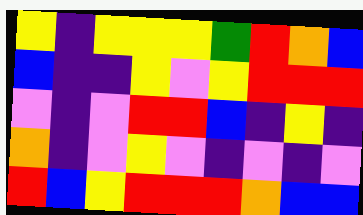[["yellow", "indigo", "yellow", "yellow", "yellow", "green", "red", "orange", "blue"], ["blue", "indigo", "indigo", "yellow", "violet", "yellow", "red", "red", "red"], ["violet", "indigo", "violet", "red", "red", "blue", "indigo", "yellow", "indigo"], ["orange", "indigo", "violet", "yellow", "violet", "indigo", "violet", "indigo", "violet"], ["red", "blue", "yellow", "red", "red", "red", "orange", "blue", "blue"]]